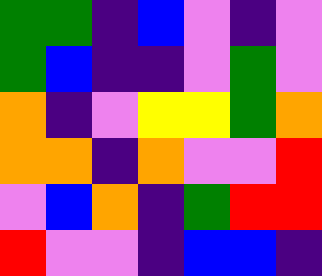[["green", "green", "indigo", "blue", "violet", "indigo", "violet"], ["green", "blue", "indigo", "indigo", "violet", "green", "violet"], ["orange", "indigo", "violet", "yellow", "yellow", "green", "orange"], ["orange", "orange", "indigo", "orange", "violet", "violet", "red"], ["violet", "blue", "orange", "indigo", "green", "red", "red"], ["red", "violet", "violet", "indigo", "blue", "blue", "indigo"]]